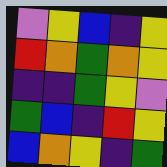[["violet", "yellow", "blue", "indigo", "yellow"], ["red", "orange", "green", "orange", "yellow"], ["indigo", "indigo", "green", "yellow", "violet"], ["green", "blue", "indigo", "red", "yellow"], ["blue", "orange", "yellow", "indigo", "green"]]